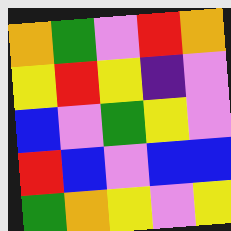[["orange", "green", "violet", "red", "orange"], ["yellow", "red", "yellow", "indigo", "violet"], ["blue", "violet", "green", "yellow", "violet"], ["red", "blue", "violet", "blue", "blue"], ["green", "orange", "yellow", "violet", "yellow"]]